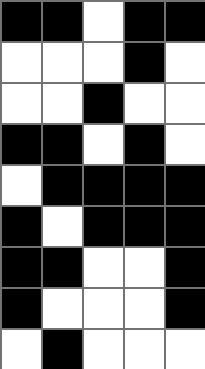[["black", "black", "white", "black", "black"], ["white", "white", "white", "black", "white"], ["white", "white", "black", "white", "white"], ["black", "black", "white", "black", "white"], ["white", "black", "black", "black", "black"], ["black", "white", "black", "black", "black"], ["black", "black", "white", "white", "black"], ["black", "white", "white", "white", "black"], ["white", "black", "white", "white", "white"]]